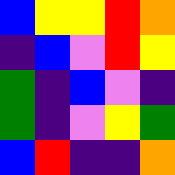[["blue", "yellow", "yellow", "red", "orange"], ["indigo", "blue", "violet", "red", "yellow"], ["green", "indigo", "blue", "violet", "indigo"], ["green", "indigo", "violet", "yellow", "green"], ["blue", "red", "indigo", "indigo", "orange"]]